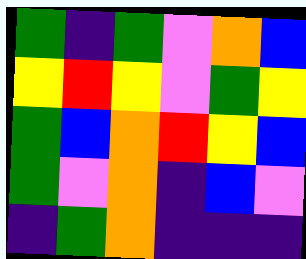[["green", "indigo", "green", "violet", "orange", "blue"], ["yellow", "red", "yellow", "violet", "green", "yellow"], ["green", "blue", "orange", "red", "yellow", "blue"], ["green", "violet", "orange", "indigo", "blue", "violet"], ["indigo", "green", "orange", "indigo", "indigo", "indigo"]]